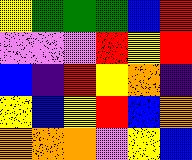[["yellow", "green", "green", "green", "blue", "red"], ["violet", "violet", "violet", "red", "yellow", "red"], ["blue", "indigo", "red", "yellow", "orange", "indigo"], ["yellow", "blue", "yellow", "red", "blue", "orange"], ["orange", "orange", "orange", "violet", "yellow", "blue"]]